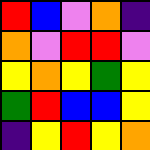[["red", "blue", "violet", "orange", "indigo"], ["orange", "violet", "red", "red", "violet"], ["yellow", "orange", "yellow", "green", "yellow"], ["green", "red", "blue", "blue", "yellow"], ["indigo", "yellow", "red", "yellow", "orange"]]